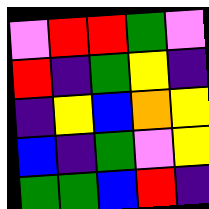[["violet", "red", "red", "green", "violet"], ["red", "indigo", "green", "yellow", "indigo"], ["indigo", "yellow", "blue", "orange", "yellow"], ["blue", "indigo", "green", "violet", "yellow"], ["green", "green", "blue", "red", "indigo"]]